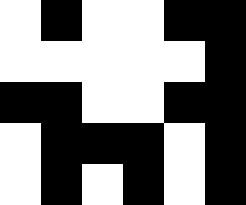[["white", "black", "white", "white", "black", "black"], ["white", "white", "white", "white", "white", "black"], ["black", "black", "white", "white", "black", "black"], ["white", "black", "black", "black", "white", "black"], ["white", "black", "white", "black", "white", "black"]]